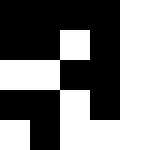[["black", "black", "black", "black", "white"], ["black", "black", "white", "black", "white"], ["white", "white", "black", "black", "white"], ["black", "black", "white", "black", "white"], ["white", "black", "white", "white", "white"]]